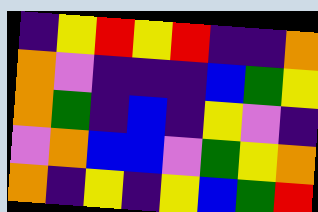[["indigo", "yellow", "red", "yellow", "red", "indigo", "indigo", "orange"], ["orange", "violet", "indigo", "indigo", "indigo", "blue", "green", "yellow"], ["orange", "green", "indigo", "blue", "indigo", "yellow", "violet", "indigo"], ["violet", "orange", "blue", "blue", "violet", "green", "yellow", "orange"], ["orange", "indigo", "yellow", "indigo", "yellow", "blue", "green", "red"]]